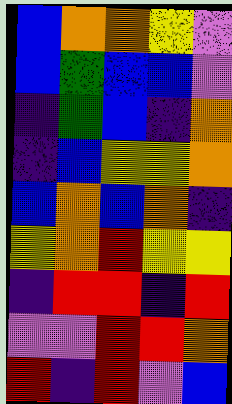[["blue", "orange", "orange", "yellow", "violet"], ["blue", "green", "blue", "blue", "violet"], ["indigo", "green", "blue", "indigo", "orange"], ["indigo", "blue", "yellow", "yellow", "orange"], ["blue", "orange", "blue", "orange", "indigo"], ["yellow", "orange", "red", "yellow", "yellow"], ["indigo", "red", "red", "indigo", "red"], ["violet", "violet", "red", "red", "orange"], ["red", "indigo", "red", "violet", "blue"]]